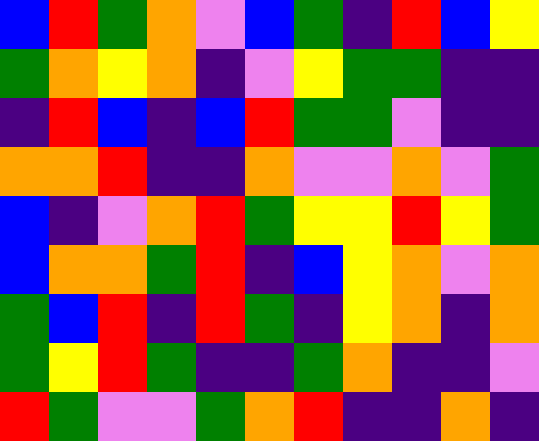[["blue", "red", "green", "orange", "violet", "blue", "green", "indigo", "red", "blue", "yellow"], ["green", "orange", "yellow", "orange", "indigo", "violet", "yellow", "green", "green", "indigo", "indigo"], ["indigo", "red", "blue", "indigo", "blue", "red", "green", "green", "violet", "indigo", "indigo"], ["orange", "orange", "red", "indigo", "indigo", "orange", "violet", "violet", "orange", "violet", "green"], ["blue", "indigo", "violet", "orange", "red", "green", "yellow", "yellow", "red", "yellow", "green"], ["blue", "orange", "orange", "green", "red", "indigo", "blue", "yellow", "orange", "violet", "orange"], ["green", "blue", "red", "indigo", "red", "green", "indigo", "yellow", "orange", "indigo", "orange"], ["green", "yellow", "red", "green", "indigo", "indigo", "green", "orange", "indigo", "indigo", "violet"], ["red", "green", "violet", "violet", "green", "orange", "red", "indigo", "indigo", "orange", "indigo"]]